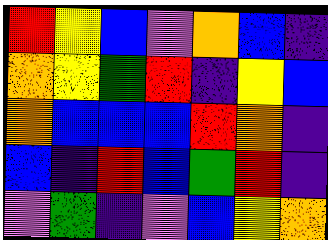[["red", "yellow", "blue", "violet", "orange", "blue", "indigo"], ["orange", "yellow", "green", "red", "indigo", "yellow", "blue"], ["orange", "blue", "blue", "blue", "red", "orange", "indigo"], ["blue", "indigo", "red", "blue", "green", "red", "indigo"], ["violet", "green", "indigo", "violet", "blue", "yellow", "orange"]]